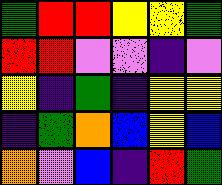[["green", "red", "red", "yellow", "yellow", "green"], ["red", "red", "violet", "violet", "indigo", "violet"], ["yellow", "indigo", "green", "indigo", "yellow", "yellow"], ["indigo", "green", "orange", "blue", "yellow", "blue"], ["orange", "violet", "blue", "indigo", "red", "green"]]